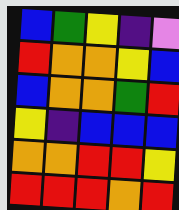[["blue", "green", "yellow", "indigo", "violet"], ["red", "orange", "orange", "yellow", "blue"], ["blue", "orange", "orange", "green", "red"], ["yellow", "indigo", "blue", "blue", "blue"], ["orange", "orange", "red", "red", "yellow"], ["red", "red", "red", "orange", "red"]]